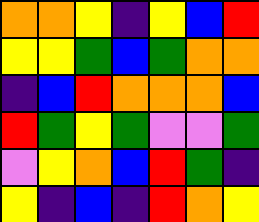[["orange", "orange", "yellow", "indigo", "yellow", "blue", "red"], ["yellow", "yellow", "green", "blue", "green", "orange", "orange"], ["indigo", "blue", "red", "orange", "orange", "orange", "blue"], ["red", "green", "yellow", "green", "violet", "violet", "green"], ["violet", "yellow", "orange", "blue", "red", "green", "indigo"], ["yellow", "indigo", "blue", "indigo", "red", "orange", "yellow"]]